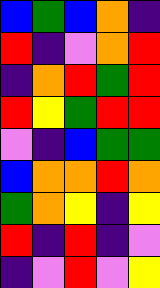[["blue", "green", "blue", "orange", "indigo"], ["red", "indigo", "violet", "orange", "red"], ["indigo", "orange", "red", "green", "red"], ["red", "yellow", "green", "red", "red"], ["violet", "indigo", "blue", "green", "green"], ["blue", "orange", "orange", "red", "orange"], ["green", "orange", "yellow", "indigo", "yellow"], ["red", "indigo", "red", "indigo", "violet"], ["indigo", "violet", "red", "violet", "yellow"]]